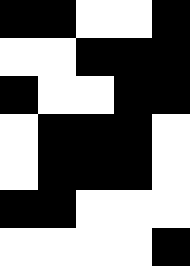[["black", "black", "white", "white", "black"], ["white", "white", "black", "black", "black"], ["black", "white", "white", "black", "black"], ["white", "black", "black", "black", "white"], ["white", "black", "black", "black", "white"], ["black", "black", "white", "white", "white"], ["white", "white", "white", "white", "black"]]